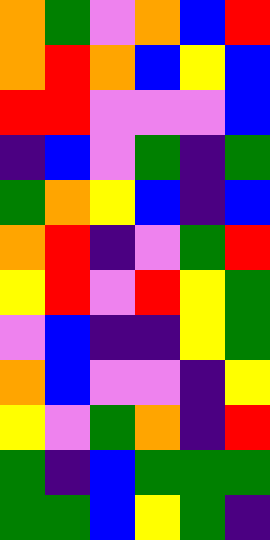[["orange", "green", "violet", "orange", "blue", "red"], ["orange", "red", "orange", "blue", "yellow", "blue"], ["red", "red", "violet", "violet", "violet", "blue"], ["indigo", "blue", "violet", "green", "indigo", "green"], ["green", "orange", "yellow", "blue", "indigo", "blue"], ["orange", "red", "indigo", "violet", "green", "red"], ["yellow", "red", "violet", "red", "yellow", "green"], ["violet", "blue", "indigo", "indigo", "yellow", "green"], ["orange", "blue", "violet", "violet", "indigo", "yellow"], ["yellow", "violet", "green", "orange", "indigo", "red"], ["green", "indigo", "blue", "green", "green", "green"], ["green", "green", "blue", "yellow", "green", "indigo"]]